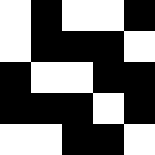[["white", "black", "white", "white", "black"], ["white", "black", "black", "black", "white"], ["black", "white", "white", "black", "black"], ["black", "black", "black", "white", "black"], ["white", "white", "black", "black", "white"]]